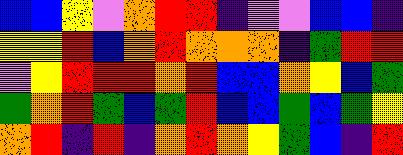[["blue", "blue", "yellow", "violet", "orange", "red", "red", "indigo", "violet", "violet", "blue", "blue", "indigo"], ["yellow", "yellow", "red", "blue", "orange", "red", "orange", "orange", "orange", "indigo", "green", "red", "red"], ["violet", "yellow", "red", "red", "red", "orange", "red", "blue", "blue", "orange", "yellow", "blue", "green"], ["green", "orange", "red", "green", "blue", "green", "red", "blue", "blue", "green", "blue", "green", "yellow"], ["orange", "red", "indigo", "red", "indigo", "orange", "red", "orange", "yellow", "green", "blue", "indigo", "red"]]